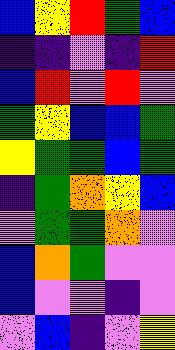[["blue", "yellow", "red", "green", "blue"], ["indigo", "indigo", "violet", "indigo", "red"], ["blue", "red", "violet", "red", "violet"], ["green", "yellow", "blue", "blue", "green"], ["yellow", "green", "green", "blue", "green"], ["indigo", "green", "orange", "yellow", "blue"], ["violet", "green", "green", "orange", "violet"], ["blue", "orange", "green", "violet", "violet"], ["blue", "violet", "violet", "indigo", "violet"], ["violet", "blue", "indigo", "violet", "yellow"]]